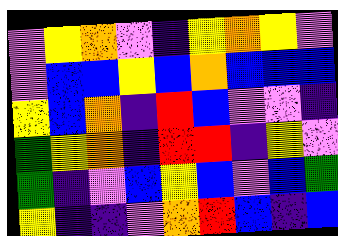[["violet", "yellow", "orange", "violet", "indigo", "yellow", "orange", "yellow", "violet"], ["violet", "blue", "blue", "yellow", "blue", "orange", "blue", "blue", "blue"], ["yellow", "blue", "orange", "indigo", "red", "blue", "violet", "violet", "indigo"], ["green", "yellow", "orange", "indigo", "red", "red", "indigo", "yellow", "violet"], ["green", "indigo", "violet", "blue", "yellow", "blue", "violet", "blue", "green"], ["yellow", "indigo", "indigo", "violet", "orange", "red", "blue", "indigo", "blue"]]